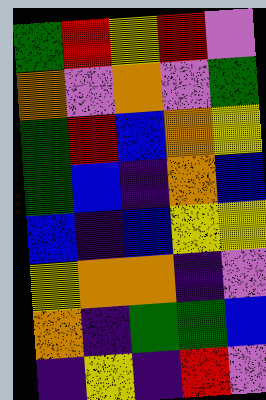[["green", "red", "yellow", "red", "violet"], ["orange", "violet", "orange", "violet", "green"], ["green", "red", "blue", "orange", "yellow"], ["green", "blue", "indigo", "orange", "blue"], ["blue", "indigo", "blue", "yellow", "yellow"], ["yellow", "orange", "orange", "indigo", "violet"], ["orange", "indigo", "green", "green", "blue"], ["indigo", "yellow", "indigo", "red", "violet"]]